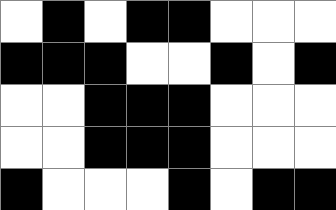[["white", "black", "white", "black", "black", "white", "white", "white"], ["black", "black", "black", "white", "white", "black", "white", "black"], ["white", "white", "black", "black", "black", "white", "white", "white"], ["white", "white", "black", "black", "black", "white", "white", "white"], ["black", "white", "white", "white", "black", "white", "black", "black"]]